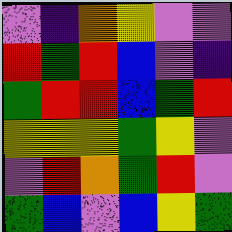[["violet", "indigo", "orange", "yellow", "violet", "violet"], ["red", "green", "red", "blue", "violet", "indigo"], ["green", "red", "red", "blue", "green", "red"], ["yellow", "yellow", "yellow", "green", "yellow", "violet"], ["violet", "red", "orange", "green", "red", "violet"], ["green", "blue", "violet", "blue", "yellow", "green"]]